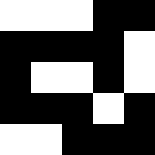[["white", "white", "white", "black", "black"], ["black", "black", "black", "black", "white"], ["black", "white", "white", "black", "white"], ["black", "black", "black", "white", "black"], ["white", "white", "black", "black", "black"]]